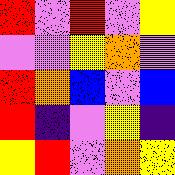[["red", "violet", "red", "violet", "yellow"], ["violet", "violet", "yellow", "orange", "violet"], ["red", "orange", "blue", "violet", "blue"], ["red", "indigo", "violet", "yellow", "indigo"], ["yellow", "red", "violet", "orange", "yellow"]]